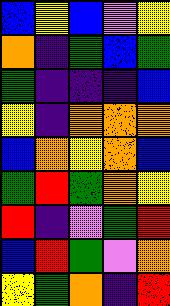[["blue", "yellow", "blue", "violet", "yellow"], ["orange", "indigo", "green", "blue", "green"], ["green", "indigo", "indigo", "indigo", "blue"], ["yellow", "indigo", "orange", "orange", "orange"], ["blue", "orange", "yellow", "orange", "blue"], ["green", "red", "green", "orange", "yellow"], ["red", "indigo", "violet", "green", "red"], ["blue", "red", "green", "violet", "orange"], ["yellow", "green", "orange", "indigo", "red"]]